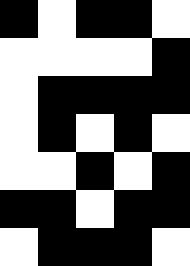[["black", "white", "black", "black", "white"], ["white", "white", "white", "white", "black"], ["white", "black", "black", "black", "black"], ["white", "black", "white", "black", "white"], ["white", "white", "black", "white", "black"], ["black", "black", "white", "black", "black"], ["white", "black", "black", "black", "white"]]